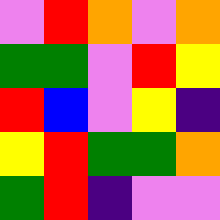[["violet", "red", "orange", "violet", "orange"], ["green", "green", "violet", "red", "yellow"], ["red", "blue", "violet", "yellow", "indigo"], ["yellow", "red", "green", "green", "orange"], ["green", "red", "indigo", "violet", "violet"]]